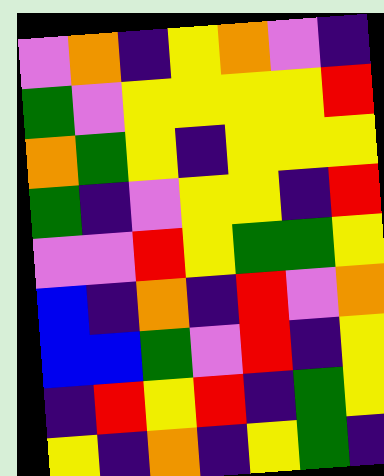[["violet", "orange", "indigo", "yellow", "orange", "violet", "indigo"], ["green", "violet", "yellow", "yellow", "yellow", "yellow", "red"], ["orange", "green", "yellow", "indigo", "yellow", "yellow", "yellow"], ["green", "indigo", "violet", "yellow", "yellow", "indigo", "red"], ["violet", "violet", "red", "yellow", "green", "green", "yellow"], ["blue", "indigo", "orange", "indigo", "red", "violet", "orange"], ["blue", "blue", "green", "violet", "red", "indigo", "yellow"], ["indigo", "red", "yellow", "red", "indigo", "green", "yellow"], ["yellow", "indigo", "orange", "indigo", "yellow", "green", "indigo"]]